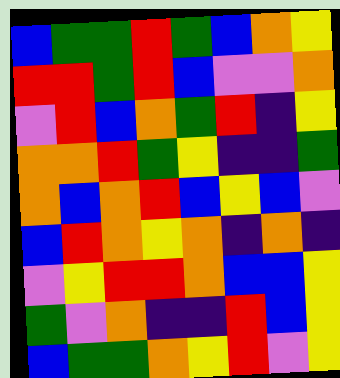[["blue", "green", "green", "red", "green", "blue", "orange", "yellow"], ["red", "red", "green", "red", "blue", "violet", "violet", "orange"], ["violet", "red", "blue", "orange", "green", "red", "indigo", "yellow"], ["orange", "orange", "red", "green", "yellow", "indigo", "indigo", "green"], ["orange", "blue", "orange", "red", "blue", "yellow", "blue", "violet"], ["blue", "red", "orange", "yellow", "orange", "indigo", "orange", "indigo"], ["violet", "yellow", "red", "red", "orange", "blue", "blue", "yellow"], ["green", "violet", "orange", "indigo", "indigo", "red", "blue", "yellow"], ["blue", "green", "green", "orange", "yellow", "red", "violet", "yellow"]]